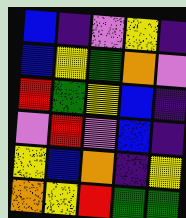[["blue", "indigo", "violet", "yellow", "indigo"], ["blue", "yellow", "green", "orange", "violet"], ["red", "green", "yellow", "blue", "indigo"], ["violet", "red", "violet", "blue", "indigo"], ["yellow", "blue", "orange", "indigo", "yellow"], ["orange", "yellow", "red", "green", "green"]]